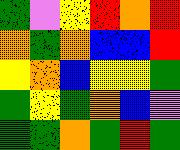[["green", "violet", "yellow", "red", "orange", "red"], ["orange", "green", "orange", "blue", "blue", "red"], ["yellow", "orange", "blue", "yellow", "yellow", "green"], ["green", "yellow", "green", "orange", "blue", "violet"], ["green", "green", "orange", "green", "red", "green"]]